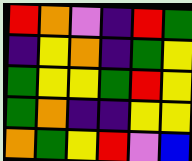[["red", "orange", "violet", "indigo", "red", "green"], ["indigo", "yellow", "orange", "indigo", "green", "yellow"], ["green", "yellow", "yellow", "green", "red", "yellow"], ["green", "orange", "indigo", "indigo", "yellow", "yellow"], ["orange", "green", "yellow", "red", "violet", "blue"]]